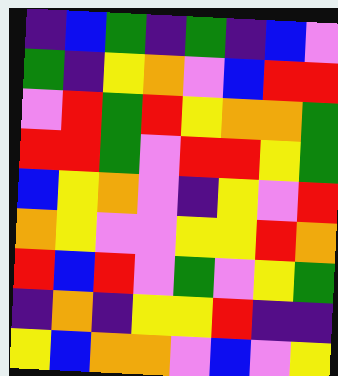[["indigo", "blue", "green", "indigo", "green", "indigo", "blue", "violet"], ["green", "indigo", "yellow", "orange", "violet", "blue", "red", "red"], ["violet", "red", "green", "red", "yellow", "orange", "orange", "green"], ["red", "red", "green", "violet", "red", "red", "yellow", "green"], ["blue", "yellow", "orange", "violet", "indigo", "yellow", "violet", "red"], ["orange", "yellow", "violet", "violet", "yellow", "yellow", "red", "orange"], ["red", "blue", "red", "violet", "green", "violet", "yellow", "green"], ["indigo", "orange", "indigo", "yellow", "yellow", "red", "indigo", "indigo"], ["yellow", "blue", "orange", "orange", "violet", "blue", "violet", "yellow"]]